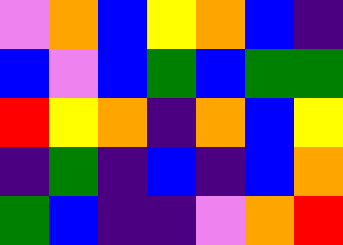[["violet", "orange", "blue", "yellow", "orange", "blue", "indigo"], ["blue", "violet", "blue", "green", "blue", "green", "green"], ["red", "yellow", "orange", "indigo", "orange", "blue", "yellow"], ["indigo", "green", "indigo", "blue", "indigo", "blue", "orange"], ["green", "blue", "indigo", "indigo", "violet", "orange", "red"]]